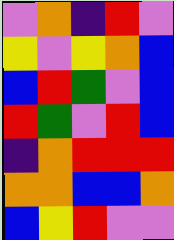[["violet", "orange", "indigo", "red", "violet"], ["yellow", "violet", "yellow", "orange", "blue"], ["blue", "red", "green", "violet", "blue"], ["red", "green", "violet", "red", "blue"], ["indigo", "orange", "red", "red", "red"], ["orange", "orange", "blue", "blue", "orange"], ["blue", "yellow", "red", "violet", "violet"]]